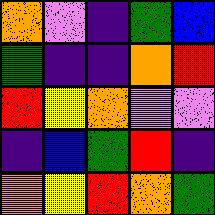[["orange", "violet", "indigo", "green", "blue"], ["green", "indigo", "indigo", "orange", "red"], ["red", "yellow", "orange", "violet", "violet"], ["indigo", "blue", "green", "red", "indigo"], ["orange", "yellow", "red", "orange", "green"]]